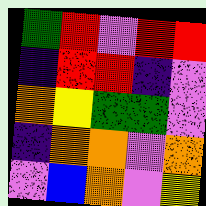[["green", "red", "violet", "red", "red"], ["indigo", "red", "red", "indigo", "violet"], ["orange", "yellow", "green", "green", "violet"], ["indigo", "orange", "orange", "violet", "orange"], ["violet", "blue", "orange", "violet", "yellow"]]